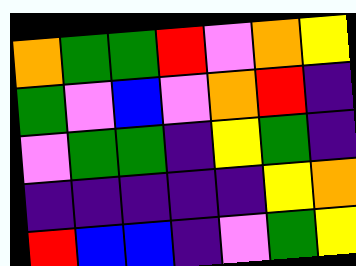[["orange", "green", "green", "red", "violet", "orange", "yellow"], ["green", "violet", "blue", "violet", "orange", "red", "indigo"], ["violet", "green", "green", "indigo", "yellow", "green", "indigo"], ["indigo", "indigo", "indigo", "indigo", "indigo", "yellow", "orange"], ["red", "blue", "blue", "indigo", "violet", "green", "yellow"]]